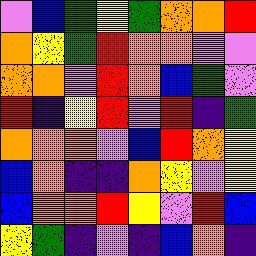[["violet", "blue", "green", "yellow", "green", "orange", "orange", "red"], ["orange", "yellow", "green", "red", "orange", "orange", "violet", "violet"], ["orange", "orange", "violet", "red", "orange", "blue", "green", "violet"], ["red", "indigo", "yellow", "red", "violet", "red", "indigo", "green"], ["orange", "orange", "orange", "violet", "blue", "red", "orange", "yellow"], ["blue", "orange", "indigo", "indigo", "orange", "yellow", "violet", "yellow"], ["blue", "orange", "orange", "red", "yellow", "violet", "red", "blue"], ["yellow", "green", "indigo", "violet", "indigo", "blue", "orange", "indigo"]]